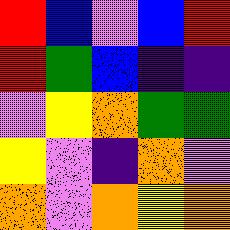[["red", "blue", "violet", "blue", "red"], ["red", "green", "blue", "indigo", "indigo"], ["violet", "yellow", "orange", "green", "green"], ["yellow", "violet", "indigo", "orange", "violet"], ["orange", "violet", "orange", "yellow", "orange"]]